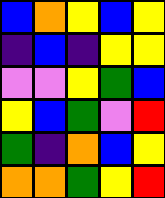[["blue", "orange", "yellow", "blue", "yellow"], ["indigo", "blue", "indigo", "yellow", "yellow"], ["violet", "violet", "yellow", "green", "blue"], ["yellow", "blue", "green", "violet", "red"], ["green", "indigo", "orange", "blue", "yellow"], ["orange", "orange", "green", "yellow", "red"]]